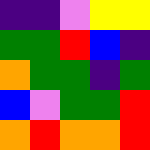[["indigo", "indigo", "violet", "yellow", "yellow"], ["green", "green", "red", "blue", "indigo"], ["orange", "green", "green", "indigo", "green"], ["blue", "violet", "green", "green", "red"], ["orange", "red", "orange", "orange", "red"]]